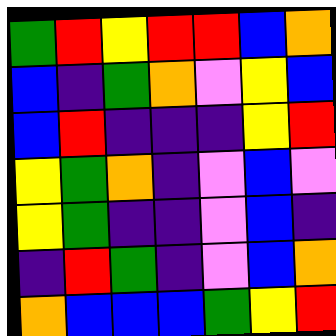[["green", "red", "yellow", "red", "red", "blue", "orange"], ["blue", "indigo", "green", "orange", "violet", "yellow", "blue"], ["blue", "red", "indigo", "indigo", "indigo", "yellow", "red"], ["yellow", "green", "orange", "indigo", "violet", "blue", "violet"], ["yellow", "green", "indigo", "indigo", "violet", "blue", "indigo"], ["indigo", "red", "green", "indigo", "violet", "blue", "orange"], ["orange", "blue", "blue", "blue", "green", "yellow", "red"]]